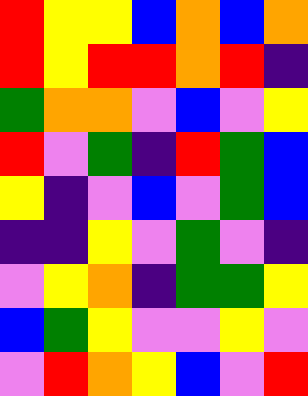[["red", "yellow", "yellow", "blue", "orange", "blue", "orange"], ["red", "yellow", "red", "red", "orange", "red", "indigo"], ["green", "orange", "orange", "violet", "blue", "violet", "yellow"], ["red", "violet", "green", "indigo", "red", "green", "blue"], ["yellow", "indigo", "violet", "blue", "violet", "green", "blue"], ["indigo", "indigo", "yellow", "violet", "green", "violet", "indigo"], ["violet", "yellow", "orange", "indigo", "green", "green", "yellow"], ["blue", "green", "yellow", "violet", "violet", "yellow", "violet"], ["violet", "red", "orange", "yellow", "blue", "violet", "red"]]